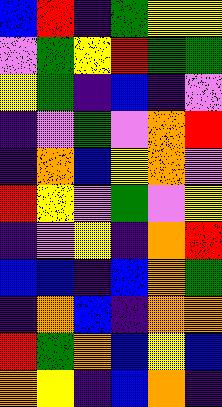[["blue", "red", "indigo", "green", "yellow", "yellow"], ["violet", "green", "yellow", "red", "green", "green"], ["yellow", "green", "indigo", "blue", "indigo", "violet"], ["indigo", "violet", "green", "violet", "orange", "red"], ["indigo", "orange", "blue", "yellow", "orange", "violet"], ["red", "yellow", "violet", "green", "violet", "yellow"], ["indigo", "violet", "yellow", "indigo", "orange", "red"], ["blue", "blue", "indigo", "blue", "orange", "green"], ["indigo", "orange", "blue", "indigo", "orange", "orange"], ["red", "green", "orange", "blue", "yellow", "blue"], ["orange", "yellow", "indigo", "blue", "orange", "indigo"]]